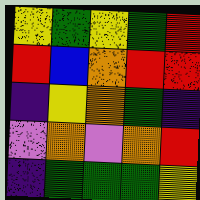[["yellow", "green", "yellow", "green", "red"], ["red", "blue", "orange", "red", "red"], ["indigo", "yellow", "orange", "green", "indigo"], ["violet", "orange", "violet", "orange", "red"], ["indigo", "green", "green", "green", "yellow"]]